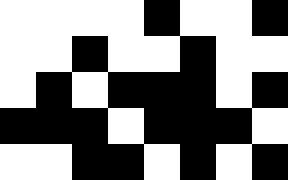[["white", "white", "white", "white", "black", "white", "white", "black"], ["white", "white", "black", "white", "white", "black", "white", "white"], ["white", "black", "white", "black", "black", "black", "white", "black"], ["black", "black", "black", "white", "black", "black", "black", "white"], ["white", "white", "black", "black", "white", "black", "white", "black"]]